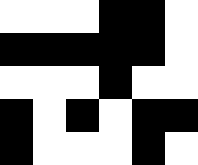[["white", "white", "white", "black", "black", "white"], ["black", "black", "black", "black", "black", "white"], ["white", "white", "white", "black", "white", "white"], ["black", "white", "black", "white", "black", "black"], ["black", "white", "white", "white", "black", "white"]]